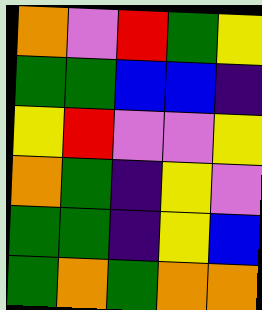[["orange", "violet", "red", "green", "yellow"], ["green", "green", "blue", "blue", "indigo"], ["yellow", "red", "violet", "violet", "yellow"], ["orange", "green", "indigo", "yellow", "violet"], ["green", "green", "indigo", "yellow", "blue"], ["green", "orange", "green", "orange", "orange"]]